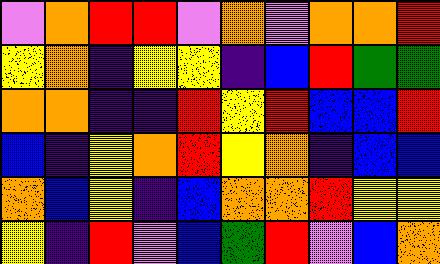[["violet", "orange", "red", "red", "violet", "orange", "violet", "orange", "orange", "red"], ["yellow", "orange", "indigo", "yellow", "yellow", "indigo", "blue", "red", "green", "green"], ["orange", "orange", "indigo", "indigo", "red", "yellow", "red", "blue", "blue", "red"], ["blue", "indigo", "yellow", "orange", "red", "yellow", "orange", "indigo", "blue", "blue"], ["orange", "blue", "yellow", "indigo", "blue", "orange", "orange", "red", "yellow", "yellow"], ["yellow", "indigo", "red", "violet", "blue", "green", "red", "violet", "blue", "orange"]]